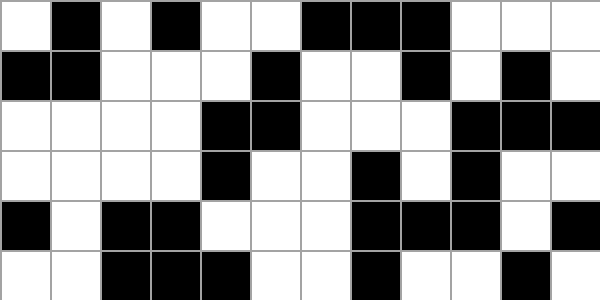[["white", "black", "white", "black", "white", "white", "black", "black", "black", "white", "white", "white"], ["black", "black", "white", "white", "white", "black", "white", "white", "black", "white", "black", "white"], ["white", "white", "white", "white", "black", "black", "white", "white", "white", "black", "black", "black"], ["white", "white", "white", "white", "black", "white", "white", "black", "white", "black", "white", "white"], ["black", "white", "black", "black", "white", "white", "white", "black", "black", "black", "white", "black"], ["white", "white", "black", "black", "black", "white", "white", "black", "white", "white", "black", "white"]]